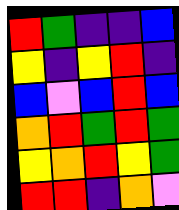[["red", "green", "indigo", "indigo", "blue"], ["yellow", "indigo", "yellow", "red", "indigo"], ["blue", "violet", "blue", "red", "blue"], ["orange", "red", "green", "red", "green"], ["yellow", "orange", "red", "yellow", "green"], ["red", "red", "indigo", "orange", "violet"]]